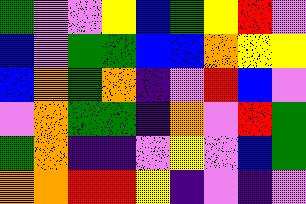[["green", "violet", "violet", "yellow", "blue", "green", "yellow", "red", "violet"], ["blue", "violet", "green", "green", "blue", "blue", "orange", "yellow", "yellow"], ["blue", "orange", "green", "orange", "indigo", "violet", "red", "blue", "violet"], ["violet", "orange", "green", "green", "indigo", "orange", "violet", "red", "green"], ["green", "orange", "indigo", "indigo", "violet", "yellow", "violet", "blue", "green"], ["orange", "orange", "red", "red", "yellow", "indigo", "violet", "indigo", "violet"]]